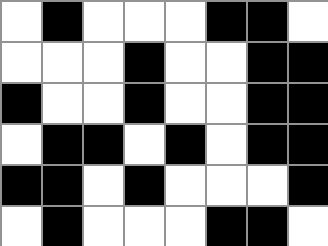[["white", "black", "white", "white", "white", "black", "black", "white"], ["white", "white", "white", "black", "white", "white", "black", "black"], ["black", "white", "white", "black", "white", "white", "black", "black"], ["white", "black", "black", "white", "black", "white", "black", "black"], ["black", "black", "white", "black", "white", "white", "white", "black"], ["white", "black", "white", "white", "white", "black", "black", "white"]]